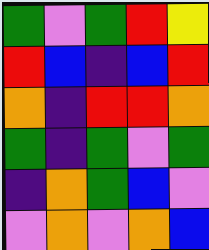[["green", "violet", "green", "red", "yellow"], ["red", "blue", "indigo", "blue", "red"], ["orange", "indigo", "red", "red", "orange"], ["green", "indigo", "green", "violet", "green"], ["indigo", "orange", "green", "blue", "violet"], ["violet", "orange", "violet", "orange", "blue"]]